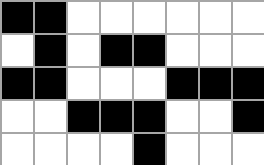[["black", "black", "white", "white", "white", "white", "white", "white"], ["white", "black", "white", "black", "black", "white", "white", "white"], ["black", "black", "white", "white", "white", "black", "black", "black"], ["white", "white", "black", "black", "black", "white", "white", "black"], ["white", "white", "white", "white", "black", "white", "white", "white"]]